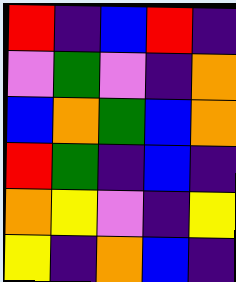[["red", "indigo", "blue", "red", "indigo"], ["violet", "green", "violet", "indigo", "orange"], ["blue", "orange", "green", "blue", "orange"], ["red", "green", "indigo", "blue", "indigo"], ["orange", "yellow", "violet", "indigo", "yellow"], ["yellow", "indigo", "orange", "blue", "indigo"]]